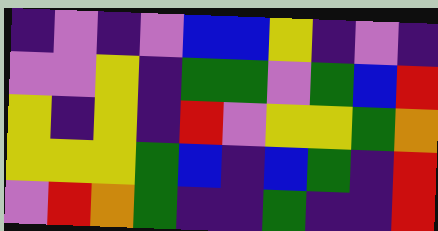[["indigo", "violet", "indigo", "violet", "blue", "blue", "yellow", "indigo", "violet", "indigo"], ["violet", "violet", "yellow", "indigo", "green", "green", "violet", "green", "blue", "red"], ["yellow", "indigo", "yellow", "indigo", "red", "violet", "yellow", "yellow", "green", "orange"], ["yellow", "yellow", "yellow", "green", "blue", "indigo", "blue", "green", "indigo", "red"], ["violet", "red", "orange", "green", "indigo", "indigo", "green", "indigo", "indigo", "red"]]